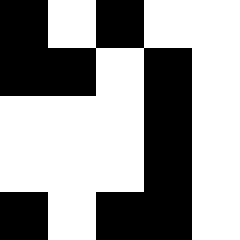[["black", "white", "black", "white", "white"], ["black", "black", "white", "black", "white"], ["white", "white", "white", "black", "white"], ["white", "white", "white", "black", "white"], ["black", "white", "black", "black", "white"]]